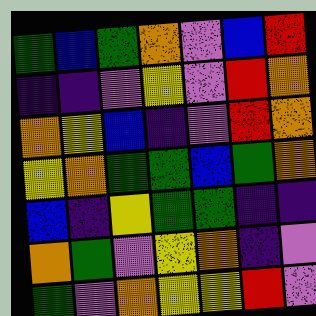[["green", "blue", "green", "orange", "violet", "blue", "red"], ["indigo", "indigo", "violet", "yellow", "violet", "red", "orange"], ["orange", "yellow", "blue", "indigo", "violet", "red", "orange"], ["yellow", "orange", "green", "green", "blue", "green", "orange"], ["blue", "indigo", "yellow", "green", "green", "indigo", "indigo"], ["orange", "green", "violet", "yellow", "orange", "indigo", "violet"], ["green", "violet", "orange", "yellow", "yellow", "red", "violet"]]